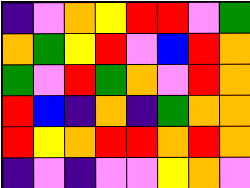[["indigo", "violet", "orange", "yellow", "red", "red", "violet", "green"], ["orange", "green", "yellow", "red", "violet", "blue", "red", "orange"], ["green", "violet", "red", "green", "orange", "violet", "red", "orange"], ["red", "blue", "indigo", "orange", "indigo", "green", "orange", "orange"], ["red", "yellow", "orange", "red", "red", "orange", "red", "orange"], ["indigo", "violet", "indigo", "violet", "violet", "yellow", "orange", "violet"]]